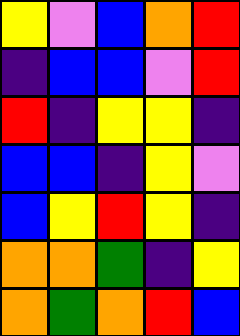[["yellow", "violet", "blue", "orange", "red"], ["indigo", "blue", "blue", "violet", "red"], ["red", "indigo", "yellow", "yellow", "indigo"], ["blue", "blue", "indigo", "yellow", "violet"], ["blue", "yellow", "red", "yellow", "indigo"], ["orange", "orange", "green", "indigo", "yellow"], ["orange", "green", "orange", "red", "blue"]]